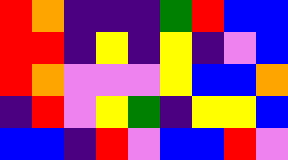[["red", "orange", "indigo", "indigo", "indigo", "green", "red", "blue", "blue"], ["red", "red", "indigo", "yellow", "indigo", "yellow", "indigo", "violet", "blue"], ["red", "orange", "violet", "violet", "violet", "yellow", "blue", "blue", "orange"], ["indigo", "red", "violet", "yellow", "green", "indigo", "yellow", "yellow", "blue"], ["blue", "blue", "indigo", "red", "violet", "blue", "blue", "red", "violet"]]